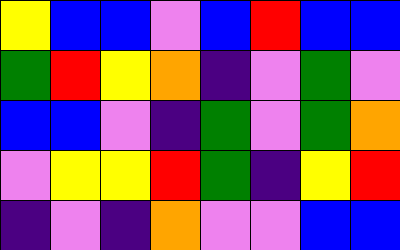[["yellow", "blue", "blue", "violet", "blue", "red", "blue", "blue"], ["green", "red", "yellow", "orange", "indigo", "violet", "green", "violet"], ["blue", "blue", "violet", "indigo", "green", "violet", "green", "orange"], ["violet", "yellow", "yellow", "red", "green", "indigo", "yellow", "red"], ["indigo", "violet", "indigo", "orange", "violet", "violet", "blue", "blue"]]